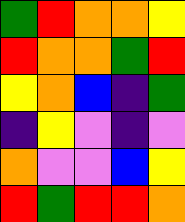[["green", "red", "orange", "orange", "yellow"], ["red", "orange", "orange", "green", "red"], ["yellow", "orange", "blue", "indigo", "green"], ["indigo", "yellow", "violet", "indigo", "violet"], ["orange", "violet", "violet", "blue", "yellow"], ["red", "green", "red", "red", "orange"]]